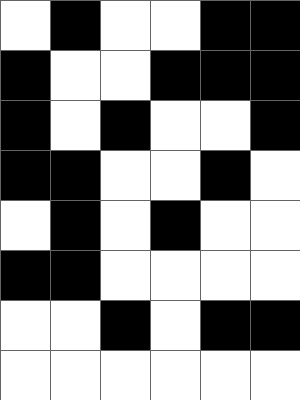[["white", "black", "white", "white", "black", "black"], ["black", "white", "white", "black", "black", "black"], ["black", "white", "black", "white", "white", "black"], ["black", "black", "white", "white", "black", "white"], ["white", "black", "white", "black", "white", "white"], ["black", "black", "white", "white", "white", "white"], ["white", "white", "black", "white", "black", "black"], ["white", "white", "white", "white", "white", "white"]]